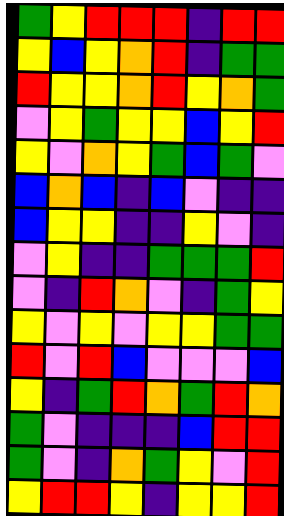[["green", "yellow", "red", "red", "red", "indigo", "red", "red"], ["yellow", "blue", "yellow", "orange", "red", "indigo", "green", "green"], ["red", "yellow", "yellow", "orange", "red", "yellow", "orange", "green"], ["violet", "yellow", "green", "yellow", "yellow", "blue", "yellow", "red"], ["yellow", "violet", "orange", "yellow", "green", "blue", "green", "violet"], ["blue", "orange", "blue", "indigo", "blue", "violet", "indigo", "indigo"], ["blue", "yellow", "yellow", "indigo", "indigo", "yellow", "violet", "indigo"], ["violet", "yellow", "indigo", "indigo", "green", "green", "green", "red"], ["violet", "indigo", "red", "orange", "violet", "indigo", "green", "yellow"], ["yellow", "violet", "yellow", "violet", "yellow", "yellow", "green", "green"], ["red", "violet", "red", "blue", "violet", "violet", "violet", "blue"], ["yellow", "indigo", "green", "red", "orange", "green", "red", "orange"], ["green", "violet", "indigo", "indigo", "indigo", "blue", "red", "red"], ["green", "violet", "indigo", "orange", "green", "yellow", "violet", "red"], ["yellow", "red", "red", "yellow", "indigo", "yellow", "yellow", "red"]]